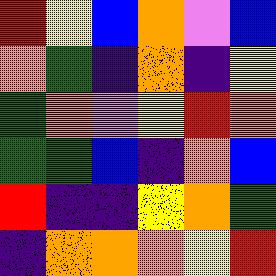[["red", "yellow", "blue", "orange", "violet", "blue"], ["orange", "green", "indigo", "orange", "indigo", "yellow"], ["green", "orange", "violet", "yellow", "red", "orange"], ["green", "green", "blue", "indigo", "orange", "blue"], ["red", "indigo", "indigo", "yellow", "orange", "green"], ["indigo", "orange", "orange", "orange", "yellow", "red"]]